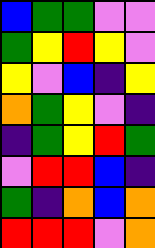[["blue", "green", "green", "violet", "violet"], ["green", "yellow", "red", "yellow", "violet"], ["yellow", "violet", "blue", "indigo", "yellow"], ["orange", "green", "yellow", "violet", "indigo"], ["indigo", "green", "yellow", "red", "green"], ["violet", "red", "red", "blue", "indigo"], ["green", "indigo", "orange", "blue", "orange"], ["red", "red", "red", "violet", "orange"]]